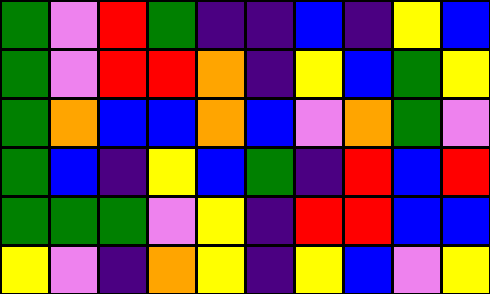[["green", "violet", "red", "green", "indigo", "indigo", "blue", "indigo", "yellow", "blue"], ["green", "violet", "red", "red", "orange", "indigo", "yellow", "blue", "green", "yellow"], ["green", "orange", "blue", "blue", "orange", "blue", "violet", "orange", "green", "violet"], ["green", "blue", "indigo", "yellow", "blue", "green", "indigo", "red", "blue", "red"], ["green", "green", "green", "violet", "yellow", "indigo", "red", "red", "blue", "blue"], ["yellow", "violet", "indigo", "orange", "yellow", "indigo", "yellow", "blue", "violet", "yellow"]]